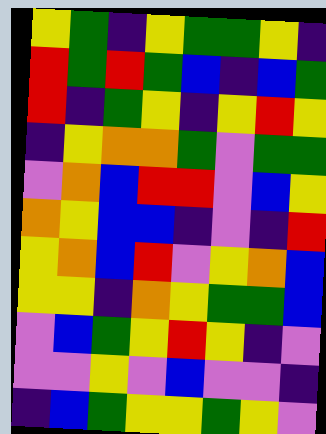[["yellow", "green", "indigo", "yellow", "green", "green", "yellow", "indigo"], ["red", "green", "red", "green", "blue", "indigo", "blue", "green"], ["red", "indigo", "green", "yellow", "indigo", "yellow", "red", "yellow"], ["indigo", "yellow", "orange", "orange", "green", "violet", "green", "green"], ["violet", "orange", "blue", "red", "red", "violet", "blue", "yellow"], ["orange", "yellow", "blue", "blue", "indigo", "violet", "indigo", "red"], ["yellow", "orange", "blue", "red", "violet", "yellow", "orange", "blue"], ["yellow", "yellow", "indigo", "orange", "yellow", "green", "green", "blue"], ["violet", "blue", "green", "yellow", "red", "yellow", "indigo", "violet"], ["violet", "violet", "yellow", "violet", "blue", "violet", "violet", "indigo"], ["indigo", "blue", "green", "yellow", "yellow", "green", "yellow", "violet"]]